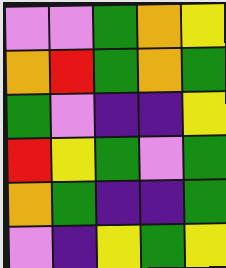[["violet", "violet", "green", "orange", "yellow"], ["orange", "red", "green", "orange", "green"], ["green", "violet", "indigo", "indigo", "yellow"], ["red", "yellow", "green", "violet", "green"], ["orange", "green", "indigo", "indigo", "green"], ["violet", "indigo", "yellow", "green", "yellow"]]